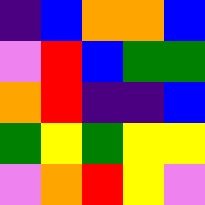[["indigo", "blue", "orange", "orange", "blue"], ["violet", "red", "blue", "green", "green"], ["orange", "red", "indigo", "indigo", "blue"], ["green", "yellow", "green", "yellow", "yellow"], ["violet", "orange", "red", "yellow", "violet"]]